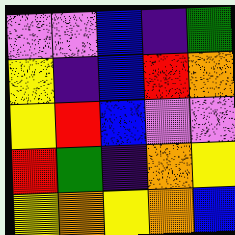[["violet", "violet", "blue", "indigo", "green"], ["yellow", "indigo", "blue", "red", "orange"], ["yellow", "red", "blue", "violet", "violet"], ["red", "green", "indigo", "orange", "yellow"], ["yellow", "orange", "yellow", "orange", "blue"]]